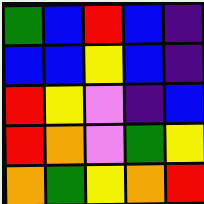[["green", "blue", "red", "blue", "indigo"], ["blue", "blue", "yellow", "blue", "indigo"], ["red", "yellow", "violet", "indigo", "blue"], ["red", "orange", "violet", "green", "yellow"], ["orange", "green", "yellow", "orange", "red"]]